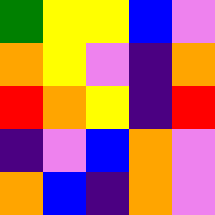[["green", "yellow", "yellow", "blue", "violet"], ["orange", "yellow", "violet", "indigo", "orange"], ["red", "orange", "yellow", "indigo", "red"], ["indigo", "violet", "blue", "orange", "violet"], ["orange", "blue", "indigo", "orange", "violet"]]